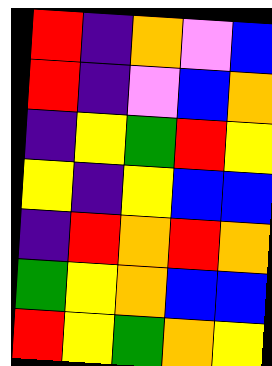[["red", "indigo", "orange", "violet", "blue"], ["red", "indigo", "violet", "blue", "orange"], ["indigo", "yellow", "green", "red", "yellow"], ["yellow", "indigo", "yellow", "blue", "blue"], ["indigo", "red", "orange", "red", "orange"], ["green", "yellow", "orange", "blue", "blue"], ["red", "yellow", "green", "orange", "yellow"]]